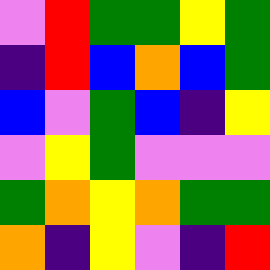[["violet", "red", "green", "green", "yellow", "green"], ["indigo", "red", "blue", "orange", "blue", "green"], ["blue", "violet", "green", "blue", "indigo", "yellow"], ["violet", "yellow", "green", "violet", "violet", "violet"], ["green", "orange", "yellow", "orange", "green", "green"], ["orange", "indigo", "yellow", "violet", "indigo", "red"]]